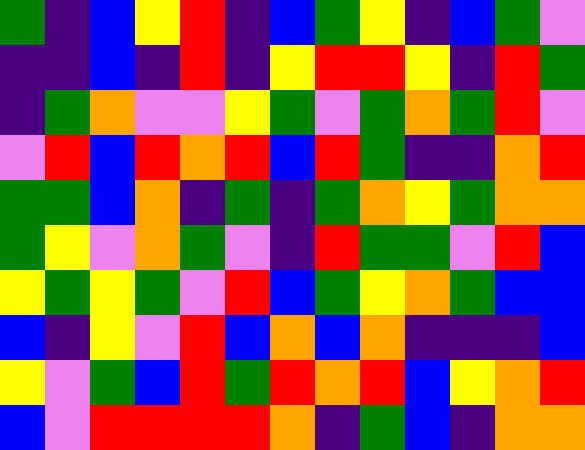[["green", "indigo", "blue", "yellow", "red", "indigo", "blue", "green", "yellow", "indigo", "blue", "green", "violet"], ["indigo", "indigo", "blue", "indigo", "red", "indigo", "yellow", "red", "red", "yellow", "indigo", "red", "green"], ["indigo", "green", "orange", "violet", "violet", "yellow", "green", "violet", "green", "orange", "green", "red", "violet"], ["violet", "red", "blue", "red", "orange", "red", "blue", "red", "green", "indigo", "indigo", "orange", "red"], ["green", "green", "blue", "orange", "indigo", "green", "indigo", "green", "orange", "yellow", "green", "orange", "orange"], ["green", "yellow", "violet", "orange", "green", "violet", "indigo", "red", "green", "green", "violet", "red", "blue"], ["yellow", "green", "yellow", "green", "violet", "red", "blue", "green", "yellow", "orange", "green", "blue", "blue"], ["blue", "indigo", "yellow", "violet", "red", "blue", "orange", "blue", "orange", "indigo", "indigo", "indigo", "blue"], ["yellow", "violet", "green", "blue", "red", "green", "red", "orange", "red", "blue", "yellow", "orange", "red"], ["blue", "violet", "red", "red", "red", "red", "orange", "indigo", "green", "blue", "indigo", "orange", "orange"]]